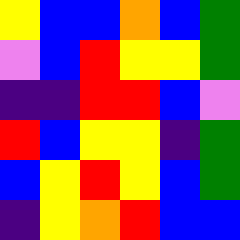[["yellow", "blue", "blue", "orange", "blue", "green"], ["violet", "blue", "red", "yellow", "yellow", "green"], ["indigo", "indigo", "red", "red", "blue", "violet"], ["red", "blue", "yellow", "yellow", "indigo", "green"], ["blue", "yellow", "red", "yellow", "blue", "green"], ["indigo", "yellow", "orange", "red", "blue", "blue"]]